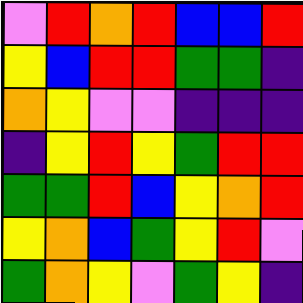[["violet", "red", "orange", "red", "blue", "blue", "red"], ["yellow", "blue", "red", "red", "green", "green", "indigo"], ["orange", "yellow", "violet", "violet", "indigo", "indigo", "indigo"], ["indigo", "yellow", "red", "yellow", "green", "red", "red"], ["green", "green", "red", "blue", "yellow", "orange", "red"], ["yellow", "orange", "blue", "green", "yellow", "red", "violet"], ["green", "orange", "yellow", "violet", "green", "yellow", "indigo"]]